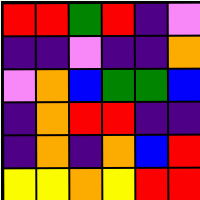[["red", "red", "green", "red", "indigo", "violet"], ["indigo", "indigo", "violet", "indigo", "indigo", "orange"], ["violet", "orange", "blue", "green", "green", "blue"], ["indigo", "orange", "red", "red", "indigo", "indigo"], ["indigo", "orange", "indigo", "orange", "blue", "red"], ["yellow", "yellow", "orange", "yellow", "red", "red"]]